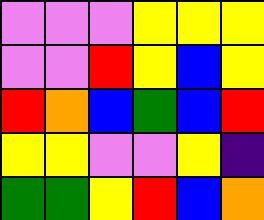[["violet", "violet", "violet", "yellow", "yellow", "yellow"], ["violet", "violet", "red", "yellow", "blue", "yellow"], ["red", "orange", "blue", "green", "blue", "red"], ["yellow", "yellow", "violet", "violet", "yellow", "indigo"], ["green", "green", "yellow", "red", "blue", "orange"]]